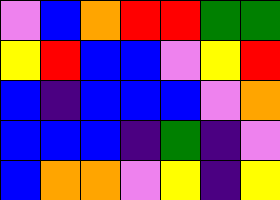[["violet", "blue", "orange", "red", "red", "green", "green"], ["yellow", "red", "blue", "blue", "violet", "yellow", "red"], ["blue", "indigo", "blue", "blue", "blue", "violet", "orange"], ["blue", "blue", "blue", "indigo", "green", "indigo", "violet"], ["blue", "orange", "orange", "violet", "yellow", "indigo", "yellow"]]